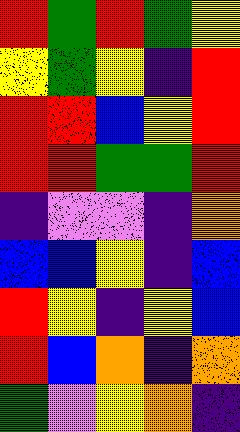[["red", "green", "red", "green", "yellow"], ["yellow", "green", "yellow", "indigo", "red"], ["red", "red", "blue", "yellow", "red"], ["red", "red", "green", "green", "red"], ["indigo", "violet", "violet", "indigo", "orange"], ["blue", "blue", "yellow", "indigo", "blue"], ["red", "yellow", "indigo", "yellow", "blue"], ["red", "blue", "orange", "indigo", "orange"], ["green", "violet", "yellow", "orange", "indigo"]]